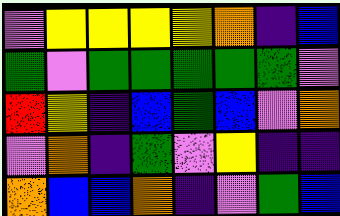[["violet", "yellow", "yellow", "yellow", "yellow", "orange", "indigo", "blue"], ["green", "violet", "green", "green", "green", "green", "green", "violet"], ["red", "yellow", "indigo", "blue", "green", "blue", "violet", "orange"], ["violet", "orange", "indigo", "green", "violet", "yellow", "indigo", "indigo"], ["orange", "blue", "blue", "orange", "indigo", "violet", "green", "blue"]]